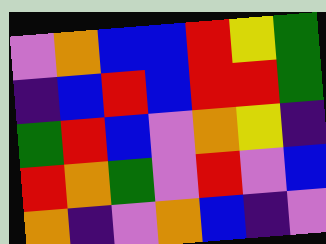[["violet", "orange", "blue", "blue", "red", "yellow", "green"], ["indigo", "blue", "red", "blue", "red", "red", "green"], ["green", "red", "blue", "violet", "orange", "yellow", "indigo"], ["red", "orange", "green", "violet", "red", "violet", "blue"], ["orange", "indigo", "violet", "orange", "blue", "indigo", "violet"]]